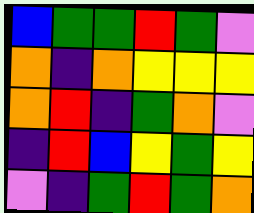[["blue", "green", "green", "red", "green", "violet"], ["orange", "indigo", "orange", "yellow", "yellow", "yellow"], ["orange", "red", "indigo", "green", "orange", "violet"], ["indigo", "red", "blue", "yellow", "green", "yellow"], ["violet", "indigo", "green", "red", "green", "orange"]]